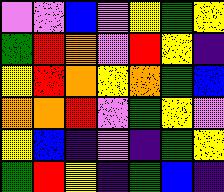[["violet", "violet", "blue", "violet", "yellow", "green", "yellow"], ["green", "red", "orange", "violet", "red", "yellow", "indigo"], ["yellow", "red", "orange", "yellow", "orange", "green", "blue"], ["orange", "orange", "red", "violet", "green", "yellow", "violet"], ["yellow", "blue", "indigo", "violet", "indigo", "green", "yellow"], ["green", "red", "yellow", "indigo", "green", "blue", "indigo"]]